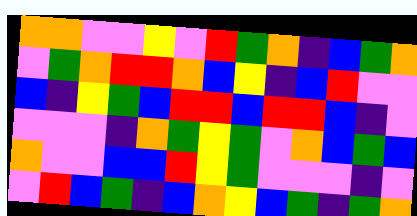[["orange", "orange", "violet", "violet", "yellow", "violet", "red", "green", "orange", "indigo", "blue", "green", "orange"], ["violet", "green", "orange", "red", "red", "orange", "blue", "yellow", "indigo", "blue", "red", "violet", "violet"], ["blue", "indigo", "yellow", "green", "blue", "red", "red", "blue", "red", "red", "blue", "indigo", "violet"], ["violet", "violet", "violet", "indigo", "orange", "green", "yellow", "green", "violet", "orange", "blue", "green", "blue"], ["orange", "violet", "violet", "blue", "blue", "red", "yellow", "green", "violet", "violet", "violet", "indigo", "violet"], ["violet", "red", "blue", "green", "indigo", "blue", "orange", "yellow", "blue", "green", "indigo", "green", "orange"]]